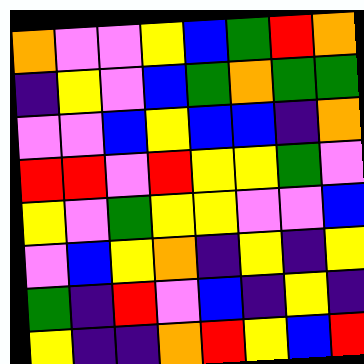[["orange", "violet", "violet", "yellow", "blue", "green", "red", "orange"], ["indigo", "yellow", "violet", "blue", "green", "orange", "green", "green"], ["violet", "violet", "blue", "yellow", "blue", "blue", "indigo", "orange"], ["red", "red", "violet", "red", "yellow", "yellow", "green", "violet"], ["yellow", "violet", "green", "yellow", "yellow", "violet", "violet", "blue"], ["violet", "blue", "yellow", "orange", "indigo", "yellow", "indigo", "yellow"], ["green", "indigo", "red", "violet", "blue", "indigo", "yellow", "indigo"], ["yellow", "indigo", "indigo", "orange", "red", "yellow", "blue", "red"]]